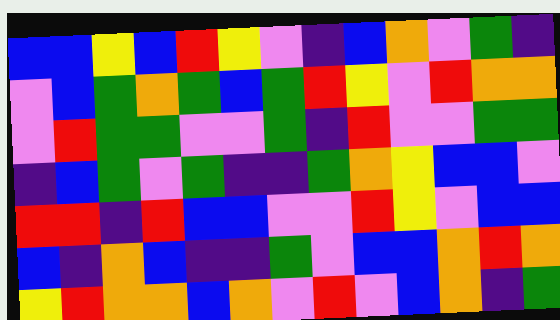[["blue", "blue", "yellow", "blue", "red", "yellow", "violet", "indigo", "blue", "orange", "violet", "green", "indigo"], ["violet", "blue", "green", "orange", "green", "blue", "green", "red", "yellow", "violet", "red", "orange", "orange"], ["violet", "red", "green", "green", "violet", "violet", "green", "indigo", "red", "violet", "violet", "green", "green"], ["indigo", "blue", "green", "violet", "green", "indigo", "indigo", "green", "orange", "yellow", "blue", "blue", "violet"], ["red", "red", "indigo", "red", "blue", "blue", "violet", "violet", "red", "yellow", "violet", "blue", "blue"], ["blue", "indigo", "orange", "blue", "indigo", "indigo", "green", "violet", "blue", "blue", "orange", "red", "orange"], ["yellow", "red", "orange", "orange", "blue", "orange", "violet", "red", "violet", "blue", "orange", "indigo", "green"]]